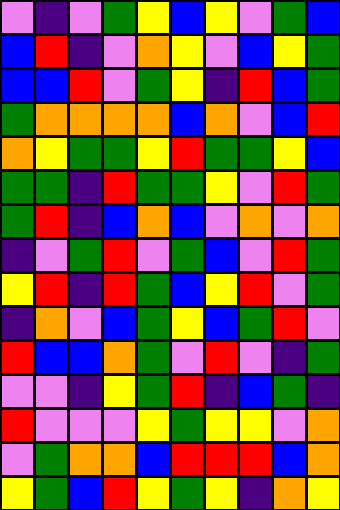[["violet", "indigo", "violet", "green", "yellow", "blue", "yellow", "violet", "green", "blue"], ["blue", "red", "indigo", "violet", "orange", "yellow", "violet", "blue", "yellow", "green"], ["blue", "blue", "red", "violet", "green", "yellow", "indigo", "red", "blue", "green"], ["green", "orange", "orange", "orange", "orange", "blue", "orange", "violet", "blue", "red"], ["orange", "yellow", "green", "green", "yellow", "red", "green", "green", "yellow", "blue"], ["green", "green", "indigo", "red", "green", "green", "yellow", "violet", "red", "green"], ["green", "red", "indigo", "blue", "orange", "blue", "violet", "orange", "violet", "orange"], ["indigo", "violet", "green", "red", "violet", "green", "blue", "violet", "red", "green"], ["yellow", "red", "indigo", "red", "green", "blue", "yellow", "red", "violet", "green"], ["indigo", "orange", "violet", "blue", "green", "yellow", "blue", "green", "red", "violet"], ["red", "blue", "blue", "orange", "green", "violet", "red", "violet", "indigo", "green"], ["violet", "violet", "indigo", "yellow", "green", "red", "indigo", "blue", "green", "indigo"], ["red", "violet", "violet", "violet", "yellow", "green", "yellow", "yellow", "violet", "orange"], ["violet", "green", "orange", "orange", "blue", "red", "red", "red", "blue", "orange"], ["yellow", "green", "blue", "red", "yellow", "green", "yellow", "indigo", "orange", "yellow"]]